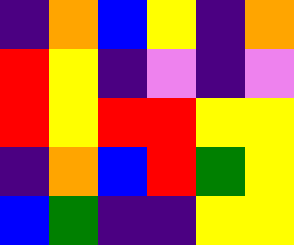[["indigo", "orange", "blue", "yellow", "indigo", "orange"], ["red", "yellow", "indigo", "violet", "indigo", "violet"], ["red", "yellow", "red", "red", "yellow", "yellow"], ["indigo", "orange", "blue", "red", "green", "yellow"], ["blue", "green", "indigo", "indigo", "yellow", "yellow"]]